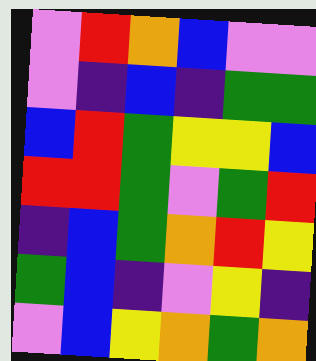[["violet", "red", "orange", "blue", "violet", "violet"], ["violet", "indigo", "blue", "indigo", "green", "green"], ["blue", "red", "green", "yellow", "yellow", "blue"], ["red", "red", "green", "violet", "green", "red"], ["indigo", "blue", "green", "orange", "red", "yellow"], ["green", "blue", "indigo", "violet", "yellow", "indigo"], ["violet", "blue", "yellow", "orange", "green", "orange"]]